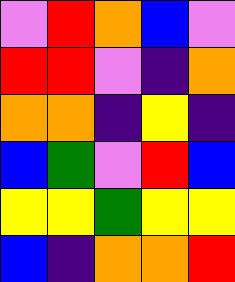[["violet", "red", "orange", "blue", "violet"], ["red", "red", "violet", "indigo", "orange"], ["orange", "orange", "indigo", "yellow", "indigo"], ["blue", "green", "violet", "red", "blue"], ["yellow", "yellow", "green", "yellow", "yellow"], ["blue", "indigo", "orange", "orange", "red"]]